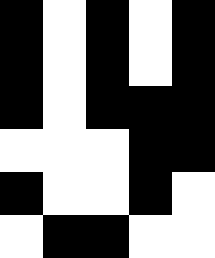[["black", "white", "black", "white", "black"], ["black", "white", "black", "white", "black"], ["black", "white", "black", "black", "black"], ["white", "white", "white", "black", "black"], ["black", "white", "white", "black", "white"], ["white", "black", "black", "white", "white"]]